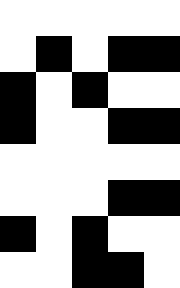[["white", "white", "white", "white", "white"], ["white", "black", "white", "black", "black"], ["black", "white", "black", "white", "white"], ["black", "white", "white", "black", "black"], ["white", "white", "white", "white", "white"], ["white", "white", "white", "black", "black"], ["black", "white", "black", "white", "white"], ["white", "white", "black", "black", "white"]]